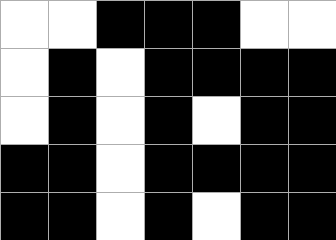[["white", "white", "black", "black", "black", "white", "white"], ["white", "black", "white", "black", "black", "black", "black"], ["white", "black", "white", "black", "white", "black", "black"], ["black", "black", "white", "black", "black", "black", "black"], ["black", "black", "white", "black", "white", "black", "black"]]